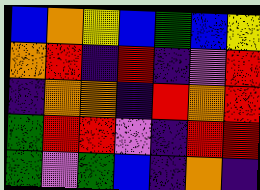[["blue", "orange", "yellow", "blue", "green", "blue", "yellow"], ["orange", "red", "indigo", "red", "indigo", "violet", "red"], ["indigo", "orange", "orange", "indigo", "red", "orange", "red"], ["green", "red", "red", "violet", "indigo", "red", "red"], ["green", "violet", "green", "blue", "indigo", "orange", "indigo"]]